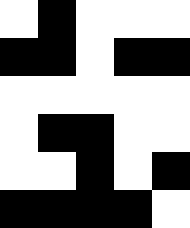[["white", "black", "white", "white", "white"], ["black", "black", "white", "black", "black"], ["white", "white", "white", "white", "white"], ["white", "black", "black", "white", "white"], ["white", "white", "black", "white", "black"], ["black", "black", "black", "black", "white"]]